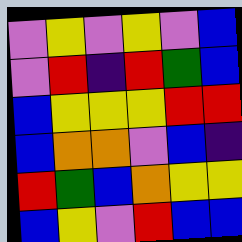[["violet", "yellow", "violet", "yellow", "violet", "blue"], ["violet", "red", "indigo", "red", "green", "blue"], ["blue", "yellow", "yellow", "yellow", "red", "red"], ["blue", "orange", "orange", "violet", "blue", "indigo"], ["red", "green", "blue", "orange", "yellow", "yellow"], ["blue", "yellow", "violet", "red", "blue", "blue"]]